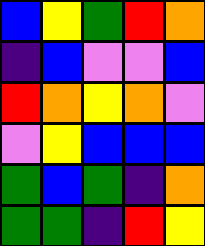[["blue", "yellow", "green", "red", "orange"], ["indigo", "blue", "violet", "violet", "blue"], ["red", "orange", "yellow", "orange", "violet"], ["violet", "yellow", "blue", "blue", "blue"], ["green", "blue", "green", "indigo", "orange"], ["green", "green", "indigo", "red", "yellow"]]